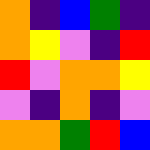[["orange", "indigo", "blue", "green", "indigo"], ["orange", "yellow", "violet", "indigo", "red"], ["red", "violet", "orange", "orange", "yellow"], ["violet", "indigo", "orange", "indigo", "violet"], ["orange", "orange", "green", "red", "blue"]]